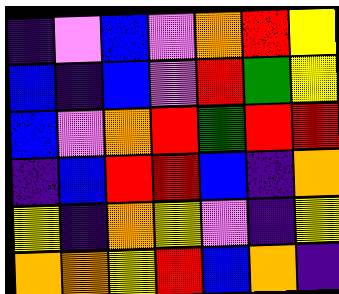[["indigo", "violet", "blue", "violet", "orange", "red", "yellow"], ["blue", "indigo", "blue", "violet", "red", "green", "yellow"], ["blue", "violet", "orange", "red", "green", "red", "red"], ["indigo", "blue", "red", "red", "blue", "indigo", "orange"], ["yellow", "indigo", "orange", "yellow", "violet", "indigo", "yellow"], ["orange", "orange", "yellow", "red", "blue", "orange", "indigo"]]